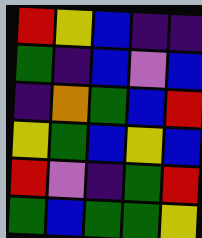[["red", "yellow", "blue", "indigo", "indigo"], ["green", "indigo", "blue", "violet", "blue"], ["indigo", "orange", "green", "blue", "red"], ["yellow", "green", "blue", "yellow", "blue"], ["red", "violet", "indigo", "green", "red"], ["green", "blue", "green", "green", "yellow"]]